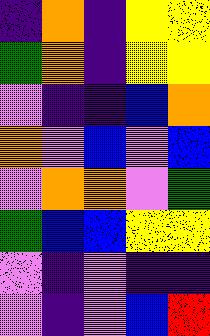[["indigo", "orange", "indigo", "yellow", "yellow"], ["green", "orange", "indigo", "yellow", "yellow"], ["violet", "indigo", "indigo", "blue", "orange"], ["orange", "violet", "blue", "violet", "blue"], ["violet", "orange", "orange", "violet", "green"], ["green", "blue", "blue", "yellow", "yellow"], ["violet", "indigo", "violet", "indigo", "indigo"], ["violet", "indigo", "violet", "blue", "red"]]